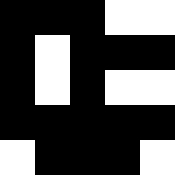[["black", "black", "black", "white", "white"], ["black", "white", "black", "black", "black"], ["black", "white", "black", "white", "white"], ["black", "black", "black", "black", "black"], ["white", "black", "black", "black", "white"]]